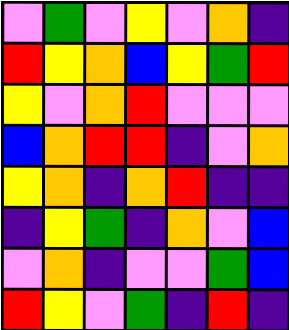[["violet", "green", "violet", "yellow", "violet", "orange", "indigo"], ["red", "yellow", "orange", "blue", "yellow", "green", "red"], ["yellow", "violet", "orange", "red", "violet", "violet", "violet"], ["blue", "orange", "red", "red", "indigo", "violet", "orange"], ["yellow", "orange", "indigo", "orange", "red", "indigo", "indigo"], ["indigo", "yellow", "green", "indigo", "orange", "violet", "blue"], ["violet", "orange", "indigo", "violet", "violet", "green", "blue"], ["red", "yellow", "violet", "green", "indigo", "red", "indigo"]]